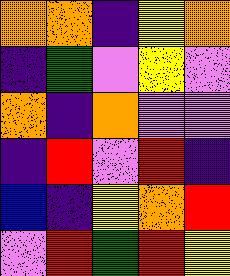[["orange", "orange", "indigo", "yellow", "orange"], ["indigo", "green", "violet", "yellow", "violet"], ["orange", "indigo", "orange", "violet", "violet"], ["indigo", "red", "violet", "red", "indigo"], ["blue", "indigo", "yellow", "orange", "red"], ["violet", "red", "green", "red", "yellow"]]